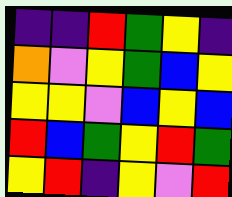[["indigo", "indigo", "red", "green", "yellow", "indigo"], ["orange", "violet", "yellow", "green", "blue", "yellow"], ["yellow", "yellow", "violet", "blue", "yellow", "blue"], ["red", "blue", "green", "yellow", "red", "green"], ["yellow", "red", "indigo", "yellow", "violet", "red"]]